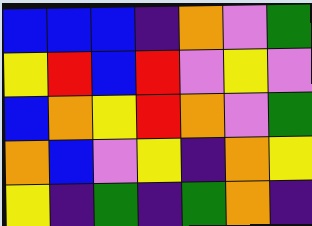[["blue", "blue", "blue", "indigo", "orange", "violet", "green"], ["yellow", "red", "blue", "red", "violet", "yellow", "violet"], ["blue", "orange", "yellow", "red", "orange", "violet", "green"], ["orange", "blue", "violet", "yellow", "indigo", "orange", "yellow"], ["yellow", "indigo", "green", "indigo", "green", "orange", "indigo"]]